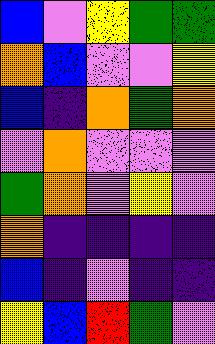[["blue", "violet", "yellow", "green", "green"], ["orange", "blue", "violet", "violet", "yellow"], ["blue", "indigo", "orange", "green", "orange"], ["violet", "orange", "violet", "violet", "violet"], ["green", "orange", "violet", "yellow", "violet"], ["orange", "indigo", "indigo", "indigo", "indigo"], ["blue", "indigo", "violet", "indigo", "indigo"], ["yellow", "blue", "red", "green", "violet"]]